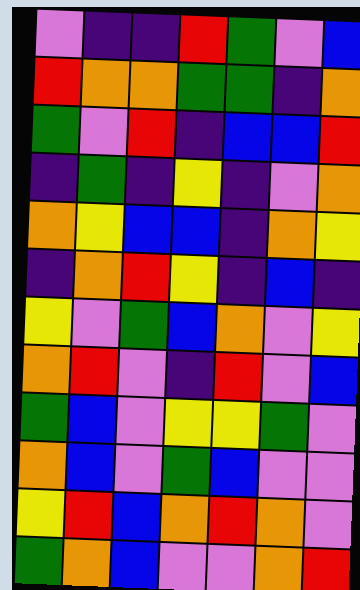[["violet", "indigo", "indigo", "red", "green", "violet", "blue"], ["red", "orange", "orange", "green", "green", "indigo", "orange"], ["green", "violet", "red", "indigo", "blue", "blue", "red"], ["indigo", "green", "indigo", "yellow", "indigo", "violet", "orange"], ["orange", "yellow", "blue", "blue", "indigo", "orange", "yellow"], ["indigo", "orange", "red", "yellow", "indigo", "blue", "indigo"], ["yellow", "violet", "green", "blue", "orange", "violet", "yellow"], ["orange", "red", "violet", "indigo", "red", "violet", "blue"], ["green", "blue", "violet", "yellow", "yellow", "green", "violet"], ["orange", "blue", "violet", "green", "blue", "violet", "violet"], ["yellow", "red", "blue", "orange", "red", "orange", "violet"], ["green", "orange", "blue", "violet", "violet", "orange", "red"]]